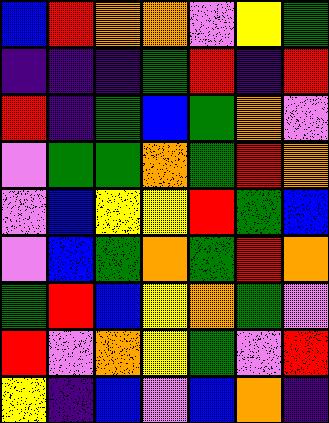[["blue", "red", "orange", "orange", "violet", "yellow", "green"], ["indigo", "indigo", "indigo", "green", "red", "indigo", "red"], ["red", "indigo", "green", "blue", "green", "orange", "violet"], ["violet", "green", "green", "orange", "green", "red", "orange"], ["violet", "blue", "yellow", "yellow", "red", "green", "blue"], ["violet", "blue", "green", "orange", "green", "red", "orange"], ["green", "red", "blue", "yellow", "orange", "green", "violet"], ["red", "violet", "orange", "yellow", "green", "violet", "red"], ["yellow", "indigo", "blue", "violet", "blue", "orange", "indigo"]]